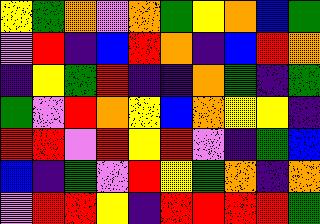[["yellow", "green", "orange", "violet", "orange", "green", "yellow", "orange", "blue", "green"], ["violet", "red", "indigo", "blue", "red", "orange", "indigo", "blue", "red", "orange"], ["indigo", "yellow", "green", "red", "indigo", "indigo", "orange", "green", "indigo", "green"], ["green", "violet", "red", "orange", "yellow", "blue", "orange", "yellow", "yellow", "indigo"], ["red", "red", "violet", "red", "yellow", "red", "violet", "indigo", "green", "blue"], ["blue", "indigo", "green", "violet", "red", "yellow", "green", "orange", "indigo", "orange"], ["violet", "red", "red", "yellow", "indigo", "red", "red", "red", "red", "green"]]